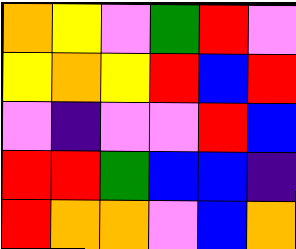[["orange", "yellow", "violet", "green", "red", "violet"], ["yellow", "orange", "yellow", "red", "blue", "red"], ["violet", "indigo", "violet", "violet", "red", "blue"], ["red", "red", "green", "blue", "blue", "indigo"], ["red", "orange", "orange", "violet", "blue", "orange"]]